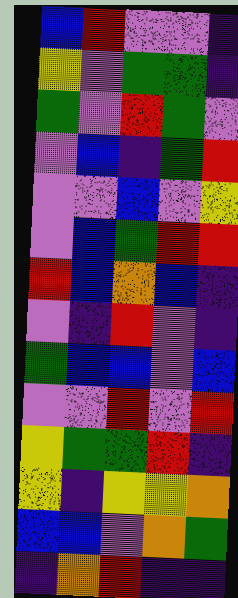[["blue", "red", "violet", "violet", "indigo"], ["yellow", "violet", "green", "green", "indigo"], ["green", "violet", "red", "green", "violet"], ["violet", "blue", "indigo", "green", "red"], ["violet", "violet", "blue", "violet", "yellow"], ["violet", "blue", "green", "red", "red"], ["red", "blue", "orange", "blue", "indigo"], ["violet", "indigo", "red", "violet", "indigo"], ["green", "blue", "blue", "violet", "blue"], ["violet", "violet", "red", "violet", "red"], ["yellow", "green", "green", "red", "indigo"], ["yellow", "indigo", "yellow", "yellow", "orange"], ["blue", "blue", "violet", "orange", "green"], ["indigo", "orange", "red", "indigo", "indigo"]]